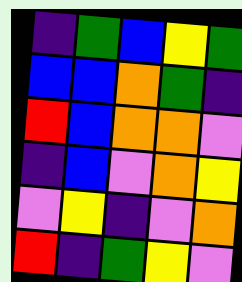[["indigo", "green", "blue", "yellow", "green"], ["blue", "blue", "orange", "green", "indigo"], ["red", "blue", "orange", "orange", "violet"], ["indigo", "blue", "violet", "orange", "yellow"], ["violet", "yellow", "indigo", "violet", "orange"], ["red", "indigo", "green", "yellow", "violet"]]